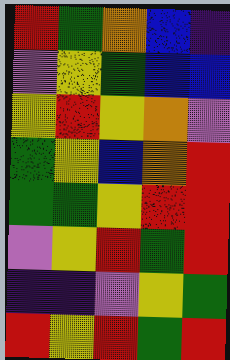[["red", "green", "orange", "blue", "indigo"], ["violet", "yellow", "green", "blue", "blue"], ["yellow", "red", "yellow", "orange", "violet"], ["green", "yellow", "blue", "orange", "red"], ["green", "green", "yellow", "red", "red"], ["violet", "yellow", "red", "green", "red"], ["indigo", "indigo", "violet", "yellow", "green"], ["red", "yellow", "red", "green", "red"]]